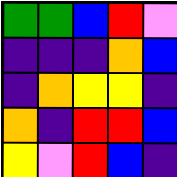[["green", "green", "blue", "red", "violet"], ["indigo", "indigo", "indigo", "orange", "blue"], ["indigo", "orange", "yellow", "yellow", "indigo"], ["orange", "indigo", "red", "red", "blue"], ["yellow", "violet", "red", "blue", "indigo"]]